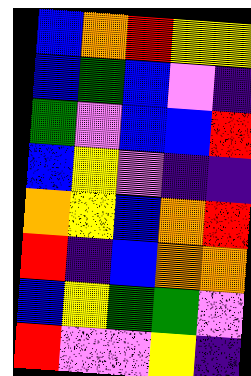[["blue", "orange", "red", "yellow", "yellow"], ["blue", "green", "blue", "violet", "indigo"], ["green", "violet", "blue", "blue", "red"], ["blue", "yellow", "violet", "indigo", "indigo"], ["orange", "yellow", "blue", "orange", "red"], ["red", "indigo", "blue", "orange", "orange"], ["blue", "yellow", "green", "green", "violet"], ["red", "violet", "violet", "yellow", "indigo"]]